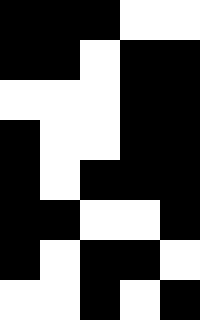[["black", "black", "black", "white", "white"], ["black", "black", "white", "black", "black"], ["white", "white", "white", "black", "black"], ["black", "white", "white", "black", "black"], ["black", "white", "black", "black", "black"], ["black", "black", "white", "white", "black"], ["black", "white", "black", "black", "white"], ["white", "white", "black", "white", "black"]]